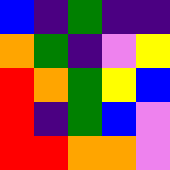[["blue", "indigo", "green", "indigo", "indigo"], ["orange", "green", "indigo", "violet", "yellow"], ["red", "orange", "green", "yellow", "blue"], ["red", "indigo", "green", "blue", "violet"], ["red", "red", "orange", "orange", "violet"]]